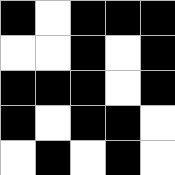[["black", "white", "black", "black", "black"], ["white", "white", "black", "white", "black"], ["black", "black", "black", "white", "black"], ["black", "white", "black", "black", "white"], ["white", "black", "white", "black", "white"]]